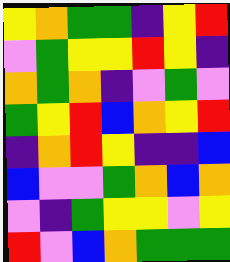[["yellow", "orange", "green", "green", "indigo", "yellow", "red"], ["violet", "green", "yellow", "yellow", "red", "yellow", "indigo"], ["orange", "green", "orange", "indigo", "violet", "green", "violet"], ["green", "yellow", "red", "blue", "orange", "yellow", "red"], ["indigo", "orange", "red", "yellow", "indigo", "indigo", "blue"], ["blue", "violet", "violet", "green", "orange", "blue", "orange"], ["violet", "indigo", "green", "yellow", "yellow", "violet", "yellow"], ["red", "violet", "blue", "orange", "green", "green", "green"]]